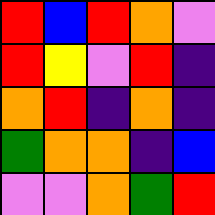[["red", "blue", "red", "orange", "violet"], ["red", "yellow", "violet", "red", "indigo"], ["orange", "red", "indigo", "orange", "indigo"], ["green", "orange", "orange", "indigo", "blue"], ["violet", "violet", "orange", "green", "red"]]